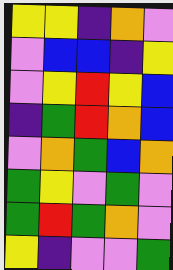[["yellow", "yellow", "indigo", "orange", "violet"], ["violet", "blue", "blue", "indigo", "yellow"], ["violet", "yellow", "red", "yellow", "blue"], ["indigo", "green", "red", "orange", "blue"], ["violet", "orange", "green", "blue", "orange"], ["green", "yellow", "violet", "green", "violet"], ["green", "red", "green", "orange", "violet"], ["yellow", "indigo", "violet", "violet", "green"]]